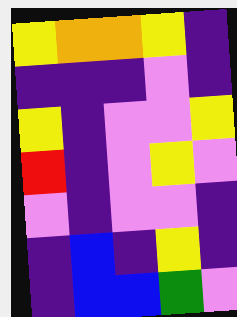[["yellow", "orange", "orange", "yellow", "indigo"], ["indigo", "indigo", "indigo", "violet", "indigo"], ["yellow", "indigo", "violet", "violet", "yellow"], ["red", "indigo", "violet", "yellow", "violet"], ["violet", "indigo", "violet", "violet", "indigo"], ["indigo", "blue", "indigo", "yellow", "indigo"], ["indigo", "blue", "blue", "green", "violet"]]